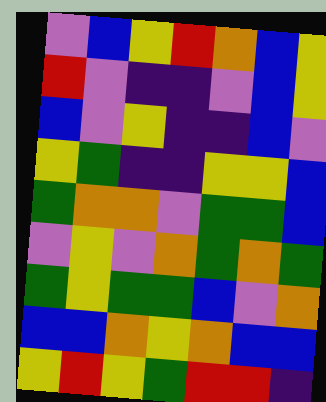[["violet", "blue", "yellow", "red", "orange", "blue", "yellow"], ["red", "violet", "indigo", "indigo", "violet", "blue", "yellow"], ["blue", "violet", "yellow", "indigo", "indigo", "blue", "violet"], ["yellow", "green", "indigo", "indigo", "yellow", "yellow", "blue"], ["green", "orange", "orange", "violet", "green", "green", "blue"], ["violet", "yellow", "violet", "orange", "green", "orange", "green"], ["green", "yellow", "green", "green", "blue", "violet", "orange"], ["blue", "blue", "orange", "yellow", "orange", "blue", "blue"], ["yellow", "red", "yellow", "green", "red", "red", "indigo"]]